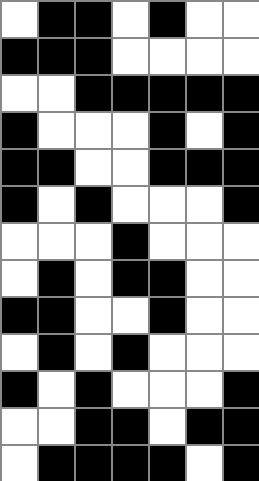[["white", "black", "black", "white", "black", "white", "white"], ["black", "black", "black", "white", "white", "white", "white"], ["white", "white", "black", "black", "black", "black", "black"], ["black", "white", "white", "white", "black", "white", "black"], ["black", "black", "white", "white", "black", "black", "black"], ["black", "white", "black", "white", "white", "white", "black"], ["white", "white", "white", "black", "white", "white", "white"], ["white", "black", "white", "black", "black", "white", "white"], ["black", "black", "white", "white", "black", "white", "white"], ["white", "black", "white", "black", "white", "white", "white"], ["black", "white", "black", "white", "white", "white", "black"], ["white", "white", "black", "black", "white", "black", "black"], ["white", "black", "black", "black", "black", "white", "black"]]